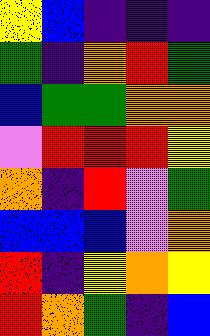[["yellow", "blue", "indigo", "indigo", "indigo"], ["green", "indigo", "orange", "red", "green"], ["blue", "green", "green", "orange", "orange"], ["violet", "red", "red", "red", "yellow"], ["orange", "indigo", "red", "violet", "green"], ["blue", "blue", "blue", "violet", "orange"], ["red", "indigo", "yellow", "orange", "yellow"], ["red", "orange", "green", "indigo", "blue"]]